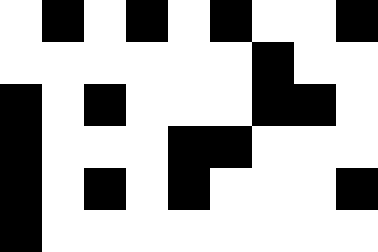[["white", "black", "white", "black", "white", "black", "white", "white", "black"], ["white", "white", "white", "white", "white", "white", "black", "white", "white"], ["black", "white", "black", "white", "white", "white", "black", "black", "white"], ["black", "white", "white", "white", "black", "black", "white", "white", "white"], ["black", "white", "black", "white", "black", "white", "white", "white", "black"], ["black", "white", "white", "white", "white", "white", "white", "white", "white"]]